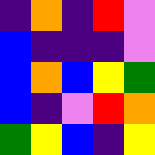[["indigo", "orange", "indigo", "red", "violet"], ["blue", "indigo", "indigo", "indigo", "violet"], ["blue", "orange", "blue", "yellow", "green"], ["blue", "indigo", "violet", "red", "orange"], ["green", "yellow", "blue", "indigo", "yellow"]]